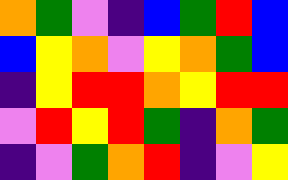[["orange", "green", "violet", "indigo", "blue", "green", "red", "blue"], ["blue", "yellow", "orange", "violet", "yellow", "orange", "green", "blue"], ["indigo", "yellow", "red", "red", "orange", "yellow", "red", "red"], ["violet", "red", "yellow", "red", "green", "indigo", "orange", "green"], ["indigo", "violet", "green", "orange", "red", "indigo", "violet", "yellow"]]